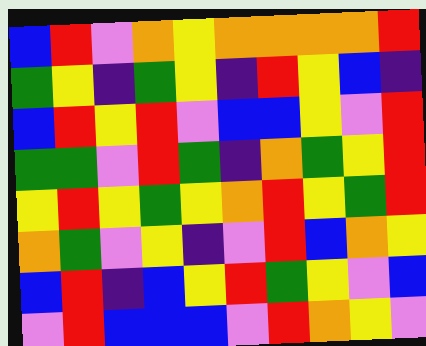[["blue", "red", "violet", "orange", "yellow", "orange", "orange", "orange", "orange", "red"], ["green", "yellow", "indigo", "green", "yellow", "indigo", "red", "yellow", "blue", "indigo"], ["blue", "red", "yellow", "red", "violet", "blue", "blue", "yellow", "violet", "red"], ["green", "green", "violet", "red", "green", "indigo", "orange", "green", "yellow", "red"], ["yellow", "red", "yellow", "green", "yellow", "orange", "red", "yellow", "green", "red"], ["orange", "green", "violet", "yellow", "indigo", "violet", "red", "blue", "orange", "yellow"], ["blue", "red", "indigo", "blue", "yellow", "red", "green", "yellow", "violet", "blue"], ["violet", "red", "blue", "blue", "blue", "violet", "red", "orange", "yellow", "violet"]]